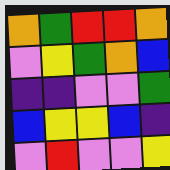[["orange", "green", "red", "red", "orange"], ["violet", "yellow", "green", "orange", "blue"], ["indigo", "indigo", "violet", "violet", "green"], ["blue", "yellow", "yellow", "blue", "indigo"], ["violet", "red", "violet", "violet", "yellow"]]